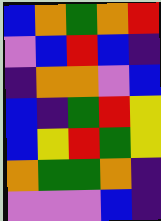[["blue", "orange", "green", "orange", "red"], ["violet", "blue", "red", "blue", "indigo"], ["indigo", "orange", "orange", "violet", "blue"], ["blue", "indigo", "green", "red", "yellow"], ["blue", "yellow", "red", "green", "yellow"], ["orange", "green", "green", "orange", "indigo"], ["violet", "violet", "violet", "blue", "indigo"]]